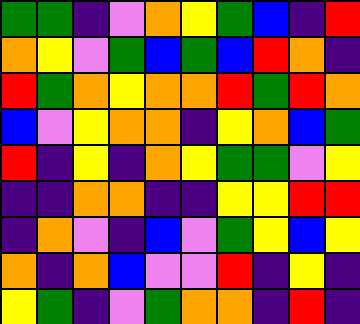[["green", "green", "indigo", "violet", "orange", "yellow", "green", "blue", "indigo", "red"], ["orange", "yellow", "violet", "green", "blue", "green", "blue", "red", "orange", "indigo"], ["red", "green", "orange", "yellow", "orange", "orange", "red", "green", "red", "orange"], ["blue", "violet", "yellow", "orange", "orange", "indigo", "yellow", "orange", "blue", "green"], ["red", "indigo", "yellow", "indigo", "orange", "yellow", "green", "green", "violet", "yellow"], ["indigo", "indigo", "orange", "orange", "indigo", "indigo", "yellow", "yellow", "red", "red"], ["indigo", "orange", "violet", "indigo", "blue", "violet", "green", "yellow", "blue", "yellow"], ["orange", "indigo", "orange", "blue", "violet", "violet", "red", "indigo", "yellow", "indigo"], ["yellow", "green", "indigo", "violet", "green", "orange", "orange", "indigo", "red", "indigo"]]